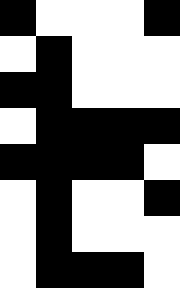[["black", "white", "white", "white", "black"], ["white", "black", "white", "white", "white"], ["black", "black", "white", "white", "white"], ["white", "black", "black", "black", "black"], ["black", "black", "black", "black", "white"], ["white", "black", "white", "white", "black"], ["white", "black", "white", "white", "white"], ["white", "black", "black", "black", "white"]]